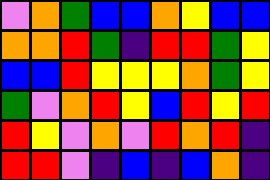[["violet", "orange", "green", "blue", "blue", "orange", "yellow", "blue", "blue"], ["orange", "orange", "red", "green", "indigo", "red", "red", "green", "yellow"], ["blue", "blue", "red", "yellow", "yellow", "yellow", "orange", "green", "yellow"], ["green", "violet", "orange", "red", "yellow", "blue", "red", "yellow", "red"], ["red", "yellow", "violet", "orange", "violet", "red", "orange", "red", "indigo"], ["red", "red", "violet", "indigo", "blue", "indigo", "blue", "orange", "indigo"]]